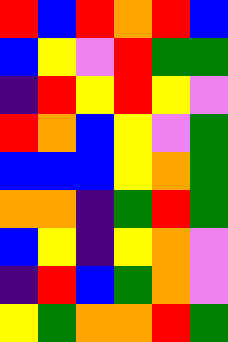[["red", "blue", "red", "orange", "red", "blue"], ["blue", "yellow", "violet", "red", "green", "green"], ["indigo", "red", "yellow", "red", "yellow", "violet"], ["red", "orange", "blue", "yellow", "violet", "green"], ["blue", "blue", "blue", "yellow", "orange", "green"], ["orange", "orange", "indigo", "green", "red", "green"], ["blue", "yellow", "indigo", "yellow", "orange", "violet"], ["indigo", "red", "blue", "green", "orange", "violet"], ["yellow", "green", "orange", "orange", "red", "green"]]